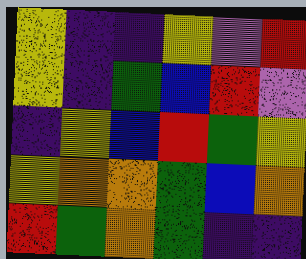[["yellow", "indigo", "indigo", "yellow", "violet", "red"], ["yellow", "indigo", "green", "blue", "red", "violet"], ["indigo", "yellow", "blue", "red", "green", "yellow"], ["yellow", "orange", "orange", "green", "blue", "orange"], ["red", "green", "orange", "green", "indigo", "indigo"]]